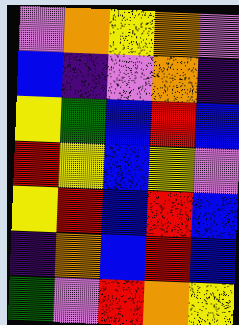[["violet", "orange", "yellow", "orange", "violet"], ["blue", "indigo", "violet", "orange", "indigo"], ["yellow", "green", "blue", "red", "blue"], ["red", "yellow", "blue", "yellow", "violet"], ["yellow", "red", "blue", "red", "blue"], ["indigo", "orange", "blue", "red", "blue"], ["green", "violet", "red", "orange", "yellow"]]